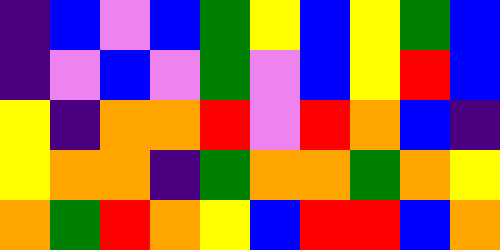[["indigo", "blue", "violet", "blue", "green", "yellow", "blue", "yellow", "green", "blue"], ["indigo", "violet", "blue", "violet", "green", "violet", "blue", "yellow", "red", "blue"], ["yellow", "indigo", "orange", "orange", "red", "violet", "red", "orange", "blue", "indigo"], ["yellow", "orange", "orange", "indigo", "green", "orange", "orange", "green", "orange", "yellow"], ["orange", "green", "red", "orange", "yellow", "blue", "red", "red", "blue", "orange"]]